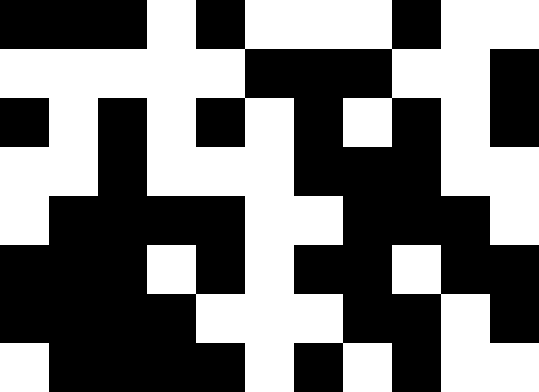[["black", "black", "black", "white", "black", "white", "white", "white", "black", "white", "white"], ["white", "white", "white", "white", "white", "black", "black", "black", "white", "white", "black"], ["black", "white", "black", "white", "black", "white", "black", "white", "black", "white", "black"], ["white", "white", "black", "white", "white", "white", "black", "black", "black", "white", "white"], ["white", "black", "black", "black", "black", "white", "white", "black", "black", "black", "white"], ["black", "black", "black", "white", "black", "white", "black", "black", "white", "black", "black"], ["black", "black", "black", "black", "white", "white", "white", "black", "black", "white", "black"], ["white", "black", "black", "black", "black", "white", "black", "white", "black", "white", "white"]]